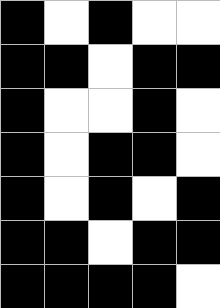[["black", "white", "black", "white", "white"], ["black", "black", "white", "black", "black"], ["black", "white", "white", "black", "white"], ["black", "white", "black", "black", "white"], ["black", "white", "black", "white", "black"], ["black", "black", "white", "black", "black"], ["black", "black", "black", "black", "white"]]